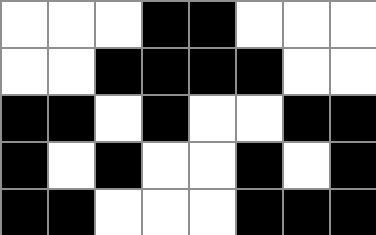[["white", "white", "white", "black", "black", "white", "white", "white"], ["white", "white", "black", "black", "black", "black", "white", "white"], ["black", "black", "white", "black", "white", "white", "black", "black"], ["black", "white", "black", "white", "white", "black", "white", "black"], ["black", "black", "white", "white", "white", "black", "black", "black"]]